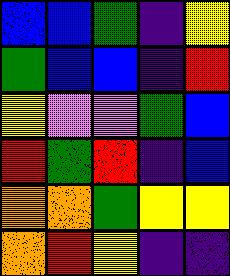[["blue", "blue", "green", "indigo", "yellow"], ["green", "blue", "blue", "indigo", "red"], ["yellow", "violet", "violet", "green", "blue"], ["red", "green", "red", "indigo", "blue"], ["orange", "orange", "green", "yellow", "yellow"], ["orange", "red", "yellow", "indigo", "indigo"]]